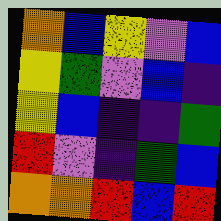[["orange", "blue", "yellow", "violet", "blue"], ["yellow", "green", "violet", "blue", "indigo"], ["yellow", "blue", "indigo", "indigo", "green"], ["red", "violet", "indigo", "green", "blue"], ["orange", "orange", "red", "blue", "red"]]